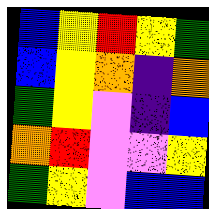[["blue", "yellow", "red", "yellow", "green"], ["blue", "yellow", "orange", "indigo", "orange"], ["green", "yellow", "violet", "indigo", "blue"], ["orange", "red", "violet", "violet", "yellow"], ["green", "yellow", "violet", "blue", "blue"]]